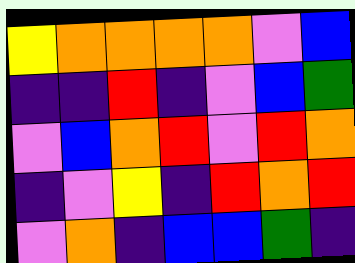[["yellow", "orange", "orange", "orange", "orange", "violet", "blue"], ["indigo", "indigo", "red", "indigo", "violet", "blue", "green"], ["violet", "blue", "orange", "red", "violet", "red", "orange"], ["indigo", "violet", "yellow", "indigo", "red", "orange", "red"], ["violet", "orange", "indigo", "blue", "blue", "green", "indigo"]]